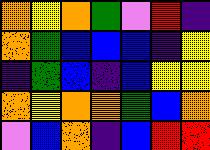[["orange", "yellow", "orange", "green", "violet", "red", "indigo"], ["orange", "green", "blue", "blue", "blue", "indigo", "yellow"], ["indigo", "green", "blue", "indigo", "blue", "yellow", "yellow"], ["orange", "yellow", "orange", "orange", "green", "blue", "orange"], ["violet", "blue", "orange", "indigo", "blue", "red", "red"]]